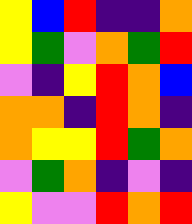[["yellow", "blue", "red", "indigo", "indigo", "orange"], ["yellow", "green", "violet", "orange", "green", "red"], ["violet", "indigo", "yellow", "red", "orange", "blue"], ["orange", "orange", "indigo", "red", "orange", "indigo"], ["orange", "yellow", "yellow", "red", "green", "orange"], ["violet", "green", "orange", "indigo", "violet", "indigo"], ["yellow", "violet", "violet", "red", "orange", "red"]]